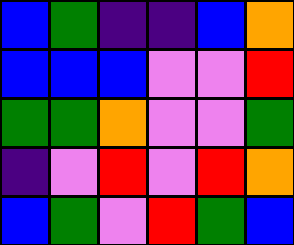[["blue", "green", "indigo", "indigo", "blue", "orange"], ["blue", "blue", "blue", "violet", "violet", "red"], ["green", "green", "orange", "violet", "violet", "green"], ["indigo", "violet", "red", "violet", "red", "orange"], ["blue", "green", "violet", "red", "green", "blue"]]